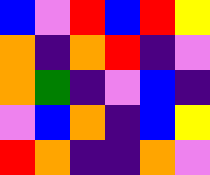[["blue", "violet", "red", "blue", "red", "yellow"], ["orange", "indigo", "orange", "red", "indigo", "violet"], ["orange", "green", "indigo", "violet", "blue", "indigo"], ["violet", "blue", "orange", "indigo", "blue", "yellow"], ["red", "orange", "indigo", "indigo", "orange", "violet"]]